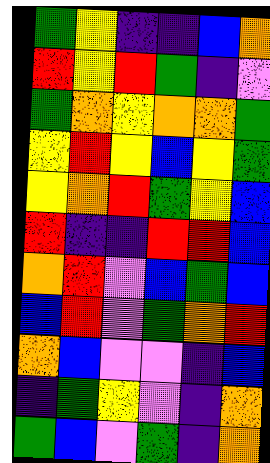[["green", "yellow", "indigo", "indigo", "blue", "orange"], ["red", "yellow", "red", "green", "indigo", "violet"], ["green", "orange", "yellow", "orange", "orange", "green"], ["yellow", "red", "yellow", "blue", "yellow", "green"], ["yellow", "orange", "red", "green", "yellow", "blue"], ["red", "indigo", "indigo", "red", "red", "blue"], ["orange", "red", "violet", "blue", "green", "blue"], ["blue", "red", "violet", "green", "orange", "red"], ["orange", "blue", "violet", "violet", "indigo", "blue"], ["indigo", "green", "yellow", "violet", "indigo", "orange"], ["green", "blue", "violet", "green", "indigo", "orange"]]